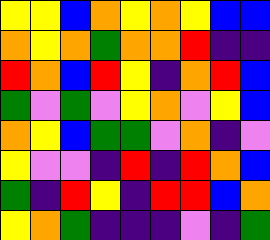[["yellow", "yellow", "blue", "orange", "yellow", "orange", "yellow", "blue", "blue"], ["orange", "yellow", "orange", "green", "orange", "orange", "red", "indigo", "indigo"], ["red", "orange", "blue", "red", "yellow", "indigo", "orange", "red", "blue"], ["green", "violet", "green", "violet", "yellow", "orange", "violet", "yellow", "blue"], ["orange", "yellow", "blue", "green", "green", "violet", "orange", "indigo", "violet"], ["yellow", "violet", "violet", "indigo", "red", "indigo", "red", "orange", "blue"], ["green", "indigo", "red", "yellow", "indigo", "red", "red", "blue", "orange"], ["yellow", "orange", "green", "indigo", "indigo", "indigo", "violet", "indigo", "green"]]